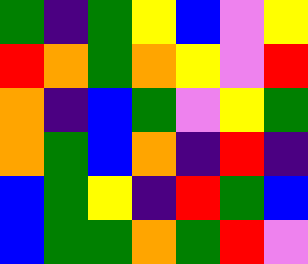[["green", "indigo", "green", "yellow", "blue", "violet", "yellow"], ["red", "orange", "green", "orange", "yellow", "violet", "red"], ["orange", "indigo", "blue", "green", "violet", "yellow", "green"], ["orange", "green", "blue", "orange", "indigo", "red", "indigo"], ["blue", "green", "yellow", "indigo", "red", "green", "blue"], ["blue", "green", "green", "orange", "green", "red", "violet"]]